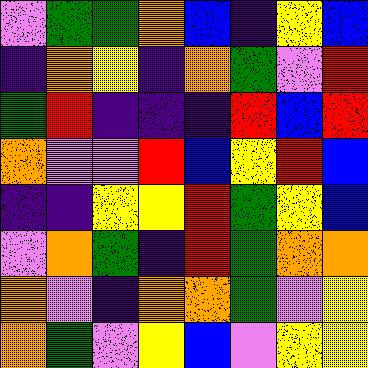[["violet", "green", "green", "orange", "blue", "indigo", "yellow", "blue"], ["indigo", "orange", "yellow", "indigo", "orange", "green", "violet", "red"], ["green", "red", "indigo", "indigo", "indigo", "red", "blue", "red"], ["orange", "violet", "violet", "red", "blue", "yellow", "red", "blue"], ["indigo", "indigo", "yellow", "yellow", "red", "green", "yellow", "blue"], ["violet", "orange", "green", "indigo", "red", "green", "orange", "orange"], ["orange", "violet", "indigo", "orange", "orange", "green", "violet", "yellow"], ["orange", "green", "violet", "yellow", "blue", "violet", "yellow", "yellow"]]